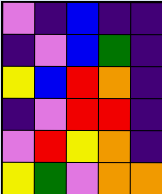[["violet", "indigo", "blue", "indigo", "indigo"], ["indigo", "violet", "blue", "green", "indigo"], ["yellow", "blue", "red", "orange", "indigo"], ["indigo", "violet", "red", "red", "indigo"], ["violet", "red", "yellow", "orange", "indigo"], ["yellow", "green", "violet", "orange", "orange"]]